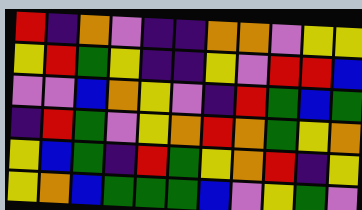[["red", "indigo", "orange", "violet", "indigo", "indigo", "orange", "orange", "violet", "yellow", "yellow"], ["yellow", "red", "green", "yellow", "indigo", "indigo", "yellow", "violet", "red", "red", "blue"], ["violet", "violet", "blue", "orange", "yellow", "violet", "indigo", "red", "green", "blue", "green"], ["indigo", "red", "green", "violet", "yellow", "orange", "red", "orange", "green", "yellow", "orange"], ["yellow", "blue", "green", "indigo", "red", "green", "yellow", "orange", "red", "indigo", "yellow"], ["yellow", "orange", "blue", "green", "green", "green", "blue", "violet", "yellow", "green", "violet"]]